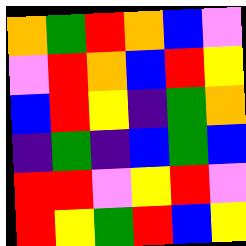[["orange", "green", "red", "orange", "blue", "violet"], ["violet", "red", "orange", "blue", "red", "yellow"], ["blue", "red", "yellow", "indigo", "green", "orange"], ["indigo", "green", "indigo", "blue", "green", "blue"], ["red", "red", "violet", "yellow", "red", "violet"], ["red", "yellow", "green", "red", "blue", "yellow"]]